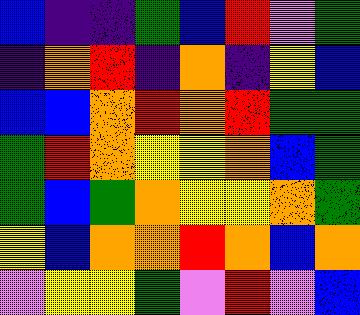[["blue", "indigo", "indigo", "green", "blue", "red", "violet", "green"], ["indigo", "orange", "red", "indigo", "orange", "indigo", "yellow", "blue"], ["blue", "blue", "orange", "red", "orange", "red", "green", "green"], ["green", "red", "orange", "yellow", "yellow", "orange", "blue", "green"], ["green", "blue", "green", "orange", "yellow", "yellow", "orange", "green"], ["yellow", "blue", "orange", "orange", "red", "orange", "blue", "orange"], ["violet", "yellow", "yellow", "green", "violet", "red", "violet", "blue"]]